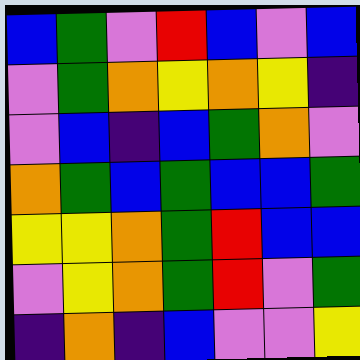[["blue", "green", "violet", "red", "blue", "violet", "blue"], ["violet", "green", "orange", "yellow", "orange", "yellow", "indigo"], ["violet", "blue", "indigo", "blue", "green", "orange", "violet"], ["orange", "green", "blue", "green", "blue", "blue", "green"], ["yellow", "yellow", "orange", "green", "red", "blue", "blue"], ["violet", "yellow", "orange", "green", "red", "violet", "green"], ["indigo", "orange", "indigo", "blue", "violet", "violet", "yellow"]]